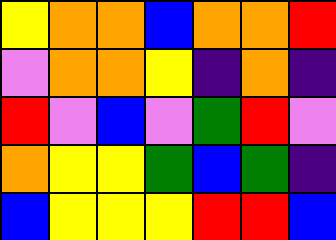[["yellow", "orange", "orange", "blue", "orange", "orange", "red"], ["violet", "orange", "orange", "yellow", "indigo", "orange", "indigo"], ["red", "violet", "blue", "violet", "green", "red", "violet"], ["orange", "yellow", "yellow", "green", "blue", "green", "indigo"], ["blue", "yellow", "yellow", "yellow", "red", "red", "blue"]]